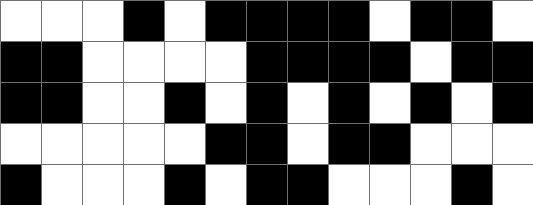[["white", "white", "white", "black", "white", "black", "black", "black", "black", "white", "black", "black", "white"], ["black", "black", "white", "white", "white", "white", "black", "black", "black", "black", "white", "black", "black"], ["black", "black", "white", "white", "black", "white", "black", "white", "black", "white", "black", "white", "black"], ["white", "white", "white", "white", "white", "black", "black", "white", "black", "black", "white", "white", "white"], ["black", "white", "white", "white", "black", "white", "black", "black", "white", "white", "white", "black", "white"]]